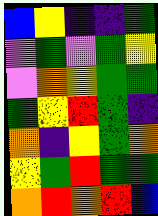[["blue", "yellow", "indigo", "indigo", "green"], ["violet", "green", "violet", "green", "yellow"], ["violet", "orange", "yellow", "green", "green"], ["green", "yellow", "red", "green", "indigo"], ["orange", "indigo", "yellow", "green", "orange"], ["yellow", "green", "red", "green", "green"], ["orange", "red", "orange", "red", "blue"]]